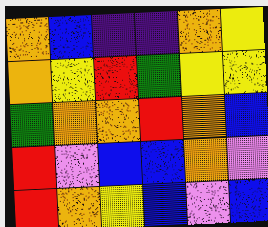[["orange", "blue", "indigo", "indigo", "orange", "yellow"], ["orange", "yellow", "red", "green", "yellow", "yellow"], ["green", "orange", "orange", "red", "orange", "blue"], ["red", "violet", "blue", "blue", "orange", "violet"], ["red", "orange", "yellow", "blue", "violet", "blue"]]